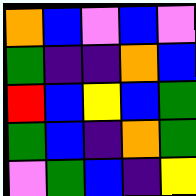[["orange", "blue", "violet", "blue", "violet"], ["green", "indigo", "indigo", "orange", "blue"], ["red", "blue", "yellow", "blue", "green"], ["green", "blue", "indigo", "orange", "green"], ["violet", "green", "blue", "indigo", "yellow"]]